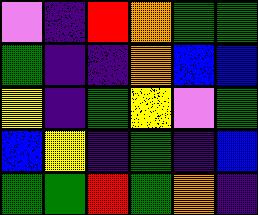[["violet", "indigo", "red", "orange", "green", "green"], ["green", "indigo", "indigo", "orange", "blue", "blue"], ["yellow", "indigo", "green", "yellow", "violet", "green"], ["blue", "yellow", "indigo", "green", "indigo", "blue"], ["green", "green", "red", "green", "orange", "indigo"]]